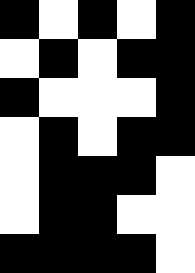[["black", "white", "black", "white", "black"], ["white", "black", "white", "black", "black"], ["black", "white", "white", "white", "black"], ["white", "black", "white", "black", "black"], ["white", "black", "black", "black", "white"], ["white", "black", "black", "white", "white"], ["black", "black", "black", "black", "white"]]